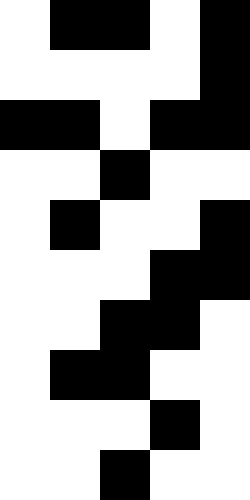[["white", "black", "black", "white", "black"], ["white", "white", "white", "white", "black"], ["black", "black", "white", "black", "black"], ["white", "white", "black", "white", "white"], ["white", "black", "white", "white", "black"], ["white", "white", "white", "black", "black"], ["white", "white", "black", "black", "white"], ["white", "black", "black", "white", "white"], ["white", "white", "white", "black", "white"], ["white", "white", "black", "white", "white"]]